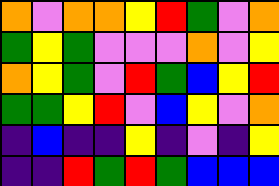[["orange", "violet", "orange", "orange", "yellow", "red", "green", "violet", "orange"], ["green", "yellow", "green", "violet", "violet", "violet", "orange", "violet", "yellow"], ["orange", "yellow", "green", "violet", "red", "green", "blue", "yellow", "red"], ["green", "green", "yellow", "red", "violet", "blue", "yellow", "violet", "orange"], ["indigo", "blue", "indigo", "indigo", "yellow", "indigo", "violet", "indigo", "yellow"], ["indigo", "indigo", "red", "green", "red", "green", "blue", "blue", "blue"]]